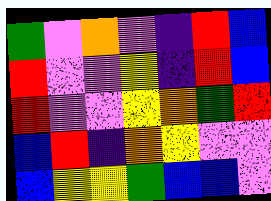[["green", "violet", "orange", "violet", "indigo", "red", "blue"], ["red", "violet", "violet", "yellow", "indigo", "red", "blue"], ["red", "violet", "violet", "yellow", "orange", "green", "red"], ["blue", "red", "indigo", "orange", "yellow", "violet", "violet"], ["blue", "yellow", "yellow", "green", "blue", "blue", "violet"]]